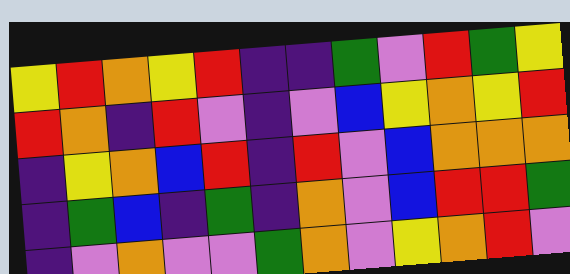[["yellow", "red", "orange", "yellow", "red", "indigo", "indigo", "green", "violet", "red", "green", "yellow"], ["red", "orange", "indigo", "red", "violet", "indigo", "violet", "blue", "yellow", "orange", "yellow", "red"], ["indigo", "yellow", "orange", "blue", "red", "indigo", "red", "violet", "blue", "orange", "orange", "orange"], ["indigo", "green", "blue", "indigo", "green", "indigo", "orange", "violet", "blue", "red", "red", "green"], ["indigo", "violet", "orange", "violet", "violet", "green", "orange", "violet", "yellow", "orange", "red", "violet"]]